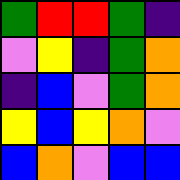[["green", "red", "red", "green", "indigo"], ["violet", "yellow", "indigo", "green", "orange"], ["indigo", "blue", "violet", "green", "orange"], ["yellow", "blue", "yellow", "orange", "violet"], ["blue", "orange", "violet", "blue", "blue"]]